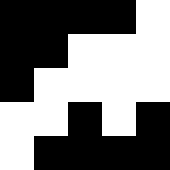[["black", "black", "black", "black", "white"], ["black", "black", "white", "white", "white"], ["black", "white", "white", "white", "white"], ["white", "white", "black", "white", "black"], ["white", "black", "black", "black", "black"]]